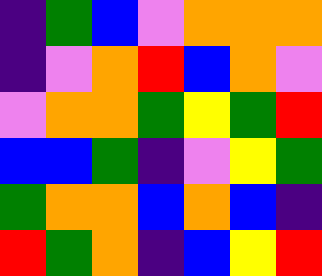[["indigo", "green", "blue", "violet", "orange", "orange", "orange"], ["indigo", "violet", "orange", "red", "blue", "orange", "violet"], ["violet", "orange", "orange", "green", "yellow", "green", "red"], ["blue", "blue", "green", "indigo", "violet", "yellow", "green"], ["green", "orange", "orange", "blue", "orange", "blue", "indigo"], ["red", "green", "orange", "indigo", "blue", "yellow", "red"]]